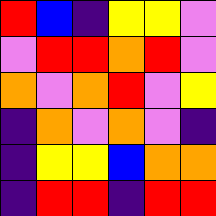[["red", "blue", "indigo", "yellow", "yellow", "violet"], ["violet", "red", "red", "orange", "red", "violet"], ["orange", "violet", "orange", "red", "violet", "yellow"], ["indigo", "orange", "violet", "orange", "violet", "indigo"], ["indigo", "yellow", "yellow", "blue", "orange", "orange"], ["indigo", "red", "red", "indigo", "red", "red"]]